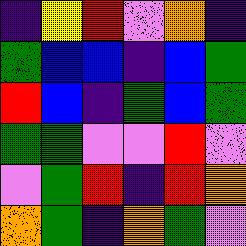[["indigo", "yellow", "red", "violet", "orange", "indigo"], ["green", "blue", "blue", "indigo", "blue", "green"], ["red", "blue", "indigo", "green", "blue", "green"], ["green", "green", "violet", "violet", "red", "violet"], ["violet", "green", "red", "indigo", "red", "orange"], ["orange", "green", "indigo", "orange", "green", "violet"]]